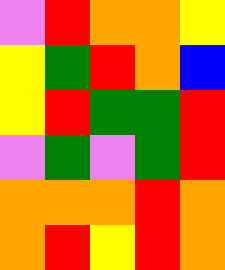[["violet", "red", "orange", "orange", "yellow"], ["yellow", "green", "red", "orange", "blue"], ["yellow", "red", "green", "green", "red"], ["violet", "green", "violet", "green", "red"], ["orange", "orange", "orange", "red", "orange"], ["orange", "red", "yellow", "red", "orange"]]